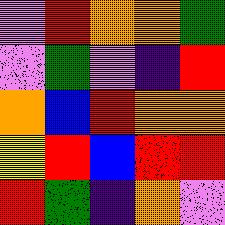[["violet", "red", "orange", "orange", "green"], ["violet", "green", "violet", "indigo", "red"], ["orange", "blue", "red", "orange", "orange"], ["yellow", "red", "blue", "red", "red"], ["red", "green", "indigo", "orange", "violet"]]